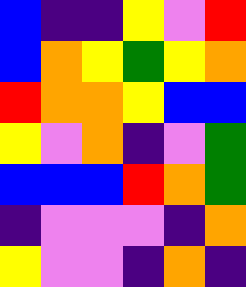[["blue", "indigo", "indigo", "yellow", "violet", "red"], ["blue", "orange", "yellow", "green", "yellow", "orange"], ["red", "orange", "orange", "yellow", "blue", "blue"], ["yellow", "violet", "orange", "indigo", "violet", "green"], ["blue", "blue", "blue", "red", "orange", "green"], ["indigo", "violet", "violet", "violet", "indigo", "orange"], ["yellow", "violet", "violet", "indigo", "orange", "indigo"]]